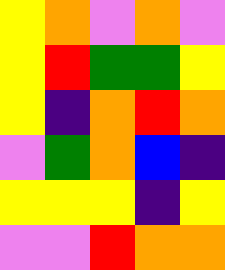[["yellow", "orange", "violet", "orange", "violet"], ["yellow", "red", "green", "green", "yellow"], ["yellow", "indigo", "orange", "red", "orange"], ["violet", "green", "orange", "blue", "indigo"], ["yellow", "yellow", "yellow", "indigo", "yellow"], ["violet", "violet", "red", "orange", "orange"]]